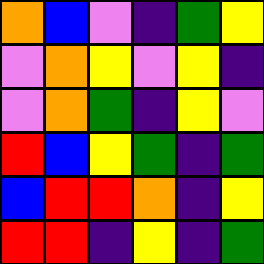[["orange", "blue", "violet", "indigo", "green", "yellow"], ["violet", "orange", "yellow", "violet", "yellow", "indigo"], ["violet", "orange", "green", "indigo", "yellow", "violet"], ["red", "blue", "yellow", "green", "indigo", "green"], ["blue", "red", "red", "orange", "indigo", "yellow"], ["red", "red", "indigo", "yellow", "indigo", "green"]]